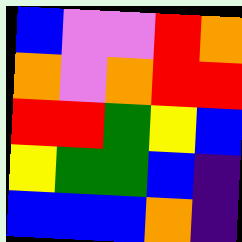[["blue", "violet", "violet", "red", "orange"], ["orange", "violet", "orange", "red", "red"], ["red", "red", "green", "yellow", "blue"], ["yellow", "green", "green", "blue", "indigo"], ["blue", "blue", "blue", "orange", "indigo"]]